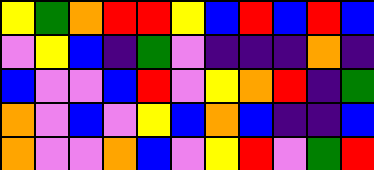[["yellow", "green", "orange", "red", "red", "yellow", "blue", "red", "blue", "red", "blue"], ["violet", "yellow", "blue", "indigo", "green", "violet", "indigo", "indigo", "indigo", "orange", "indigo"], ["blue", "violet", "violet", "blue", "red", "violet", "yellow", "orange", "red", "indigo", "green"], ["orange", "violet", "blue", "violet", "yellow", "blue", "orange", "blue", "indigo", "indigo", "blue"], ["orange", "violet", "violet", "orange", "blue", "violet", "yellow", "red", "violet", "green", "red"]]